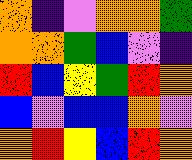[["orange", "indigo", "violet", "orange", "orange", "green"], ["orange", "orange", "green", "blue", "violet", "indigo"], ["red", "blue", "yellow", "green", "red", "orange"], ["blue", "violet", "blue", "blue", "orange", "violet"], ["orange", "red", "yellow", "blue", "red", "orange"]]